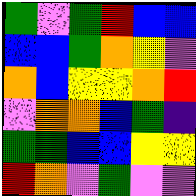[["green", "violet", "green", "red", "blue", "blue"], ["blue", "blue", "green", "orange", "yellow", "violet"], ["orange", "blue", "yellow", "yellow", "orange", "red"], ["violet", "orange", "orange", "blue", "green", "indigo"], ["green", "green", "blue", "blue", "yellow", "yellow"], ["red", "orange", "violet", "green", "violet", "violet"]]